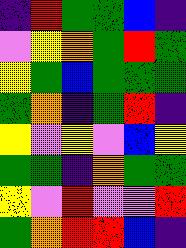[["indigo", "red", "green", "green", "blue", "indigo"], ["violet", "yellow", "orange", "green", "red", "green"], ["yellow", "green", "blue", "green", "green", "green"], ["green", "orange", "indigo", "green", "red", "indigo"], ["yellow", "violet", "yellow", "violet", "blue", "yellow"], ["green", "green", "indigo", "orange", "green", "green"], ["yellow", "violet", "red", "violet", "violet", "red"], ["green", "orange", "red", "red", "blue", "indigo"]]